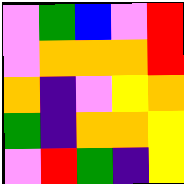[["violet", "green", "blue", "violet", "red"], ["violet", "orange", "orange", "orange", "red"], ["orange", "indigo", "violet", "yellow", "orange"], ["green", "indigo", "orange", "orange", "yellow"], ["violet", "red", "green", "indigo", "yellow"]]